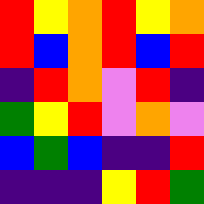[["red", "yellow", "orange", "red", "yellow", "orange"], ["red", "blue", "orange", "red", "blue", "red"], ["indigo", "red", "orange", "violet", "red", "indigo"], ["green", "yellow", "red", "violet", "orange", "violet"], ["blue", "green", "blue", "indigo", "indigo", "red"], ["indigo", "indigo", "indigo", "yellow", "red", "green"]]